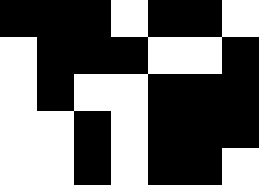[["black", "black", "black", "white", "black", "black", "white"], ["white", "black", "black", "black", "white", "white", "black"], ["white", "black", "white", "white", "black", "black", "black"], ["white", "white", "black", "white", "black", "black", "black"], ["white", "white", "black", "white", "black", "black", "white"]]